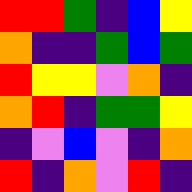[["red", "red", "green", "indigo", "blue", "yellow"], ["orange", "indigo", "indigo", "green", "blue", "green"], ["red", "yellow", "yellow", "violet", "orange", "indigo"], ["orange", "red", "indigo", "green", "green", "yellow"], ["indigo", "violet", "blue", "violet", "indigo", "orange"], ["red", "indigo", "orange", "violet", "red", "indigo"]]